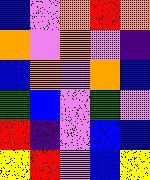[["blue", "violet", "orange", "red", "orange"], ["orange", "violet", "orange", "violet", "indigo"], ["blue", "orange", "violet", "orange", "blue"], ["green", "blue", "violet", "green", "violet"], ["red", "indigo", "violet", "blue", "blue"], ["yellow", "red", "violet", "blue", "yellow"]]